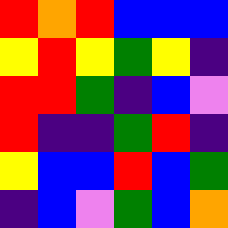[["red", "orange", "red", "blue", "blue", "blue"], ["yellow", "red", "yellow", "green", "yellow", "indigo"], ["red", "red", "green", "indigo", "blue", "violet"], ["red", "indigo", "indigo", "green", "red", "indigo"], ["yellow", "blue", "blue", "red", "blue", "green"], ["indigo", "blue", "violet", "green", "blue", "orange"]]